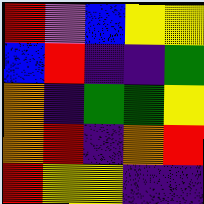[["red", "violet", "blue", "yellow", "yellow"], ["blue", "red", "indigo", "indigo", "green"], ["orange", "indigo", "green", "green", "yellow"], ["orange", "red", "indigo", "orange", "red"], ["red", "yellow", "yellow", "indigo", "indigo"]]